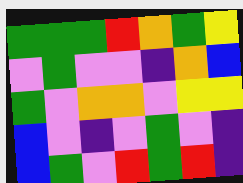[["green", "green", "green", "red", "orange", "green", "yellow"], ["violet", "green", "violet", "violet", "indigo", "orange", "blue"], ["green", "violet", "orange", "orange", "violet", "yellow", "yellow"], ["blue", "violet", "indigo", "violet", "green", "violet", "indigo"], ["blue", "green", "violet", "red", "green", "red", "indigo"]]